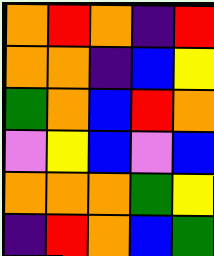[["orange", "red", "orange", "indigo", "red"], ["orange", "orange", "indigo", "blue", "yellow"], ["green", "orange", "blue", "red", "orange"], ["violet", "yellow", "blue", "violet", "blue"], ["orange", "orange", "orange", "green", "yellow"], ["indigo", "red", "orange", "blue", "green"]]